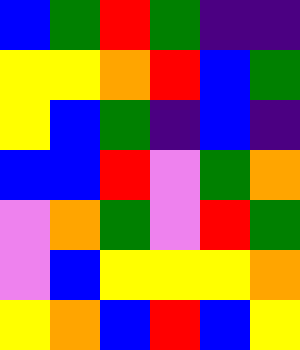[["blue", "green", "red", "green", "indigo", "indigo"], ["yellow", "yellow", "orange", "red", "blue", "green"], ["yellow", "blue", "green", "indigo", "blue", "indigo"], ["blue", "blue", "red", "violet", "green", "orange"], ["violet", "orange", "green", "violet", "red", "green"], ["violet", "blue", "yellow", "yellow", "yellow", "orange"], ["yellow", "orange", "blue", "red", "blue", "yellow"]]